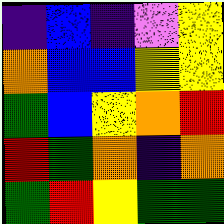[["indigo", "blue", "indigo", "violet", "yellow"], ["orange", "blue", "blue", "yellow", "yellow"], ["green", "blue", "yellow", "orange", "red"], ["red", "green", "orange", "indigo", "orange"], ["green", "red", "yellow", "green", "green"]]